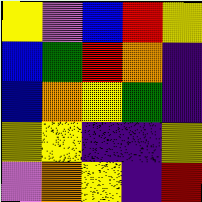[["yellow", "violet", "blue", "red", "yellow"], ["blue", "green", "red", "orange", "indigo"], ["blue", "orange", "yellow", "green", "indigo"], ["yellow", "yellow", "indigo", "indigo", "yellow"], ["violet", "orange", "yellow", "indigo", "red"]]